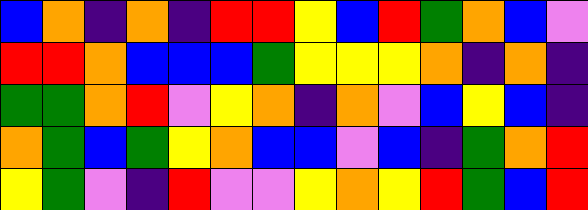[["blue", "orange", "indigo", "orange", "indigo", "red", "red", "yellow", "blue", "red", "green", "orange", "blue", "violet"], ["red", "red", "orange", "blue", "blue", "blue", "green", "yellow", "yellow", "yellow", "orange", "indigo", "orange", "indigo"], ["green", "green", "orange", "red", "violet", "yellow", "orange", "indigo", "orange", "violet", "blue", "yellow", "blue", "indigo"], ["orange", "green", "blue", "green", "yellow", "orange", "blue", "blue", "violet", "blue", "indigo", "green", "orange", "red"], ["yellow", "green", "violet", "indigo", "red", "violet", "violet", "yellow", "orange", "yellow", "red", "green", "blue", "red"]]